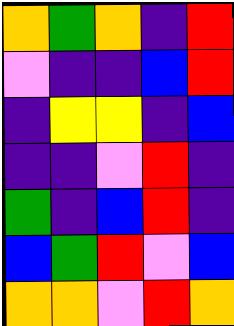[["orange", "green", "orange", "indigo", "red"], ["violet", "indigo", "indigo", "blue", "red"], ["indigo", "yellow", "yellow", "indigo", "blue"], ["indigo", "indigo", "violet", "red", "indigo"], ["green", "indigo", "blue", "red", "indigo"], ["blue", "green", "red", "violet", "blue"], ["orange", "orange", "violet", "red", "orange"]]